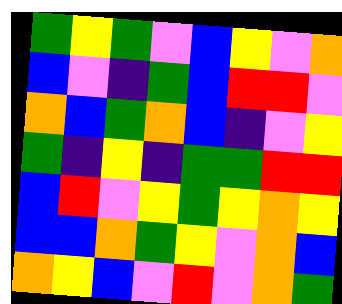[["green", "yellow", "green", "violet", "blue", "yellow", "violet", "orange"], ["blue", "violet", "indigo", "green", "blue", "red", "red", "violet"], ["orange", "blue", "green", "orange", "blue", "indigo", "violet", "yellow"], ["green", "indigo", "yellow", "indigo", "green", "green", "red", "red"], ["blue", "red", "violet", "yellow", "green", "yellow", "orange", "yellow"], ["blue", "blue", "orange", "green", "yellow", "violet", "orange", "blue"], ["orange", "yellow", "blue", "violet", "red", "violet", "orange", "green"]]